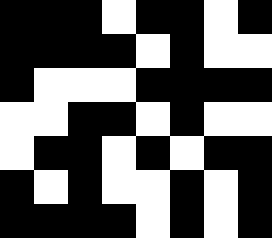[["black", "black", "black", "white", "black", "black", "white", "black"], ["black", "black", "black", "black", "white", "black", "white", "white"], ["black", "white", "white", "white", "black", "black", "black", "black"], ["white", "white", "black", "black", "white", "black", "white", "white"], ["white", "black", "black", "white", "black", "white", "black", "black"], ["black", "white", "black", "white", "white", "black", "white", "black"], ["black", "black", "black", "black", "white", "black", "white", "black"]]